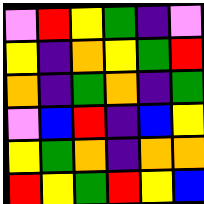[["violet", "red", "yellow", "green", "indigo", "violet"], ["yellow", "indigo", "orange", "yellow", "green", "red"], ["orange", "indigo", "green", "orange", "indigo", "green"], ["violet", "blue", "red", "indigo", "blue", "yellow"], ["yellow", "green", "orange", "indigo", "orange", "orange"], ["red", "yellow", "green", "red", "yellow", "blue"]]